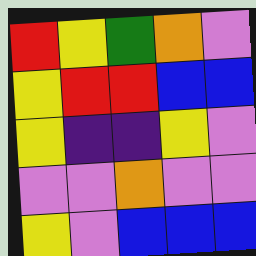[["red", "yellow", "green", "orange", "violet"], ["yellow", "red", "red", "blue", "blue"], ["yellow", "indigo", "indigo", "yellow", "violet"], ["violet", "violet", "orange", "violet", "violet"], ["yellow", "violet", "blue", "blue", "blue"]]